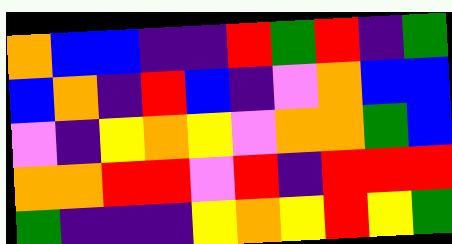[["orange", "blue", "blue", "indigo", "indigo", "red", "green", "red", "indigo", "green"], ["blue", "orange", "indigo", "red", "blue", "indigo", "violet", "orange", "blue", "blue"], ["violet", "indigo", "yellow", "orange", "yellow", "violet", "orange", "orange", "green", "blue"], ["orange", "orange", "red", "red", "violet", "red", "indigo", "red", "red", "red"], ["green", "indigo", "indigo", "indigo", "yellow", "orange", "yellow", "red", "yellow", "green"]]